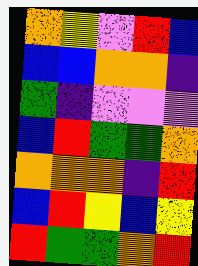[["orange", "yellow", "violet", "red", "blue"], ["blue", "blue", "orange", "orange", "indigo"], ["green", "indigo", "violet", "violet", "violet"], ["blue", "red", "green", "green", "orange"], ["orange", "orange", "orange", "indigo", "red"], ["blue", "red", "yellow", "blue", "yellow"], ["red", "green", "green", "orange", "red"]]